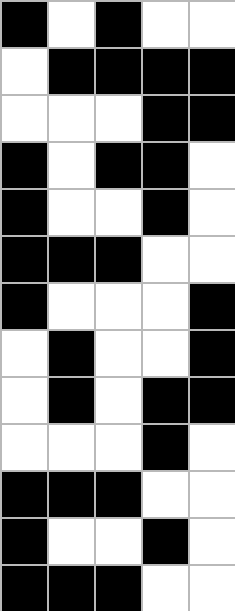[["black", "white", "black", "white", "white"], ["white", "black", "black", "black", "black"], ["white", "white", "white", "black", "black"], ["black", "white", "black", "black", "white"], ["black", "white", "white", "black", "white"], ["black", "black", "black", "white", "white"], ["black", "white", "white", "white", "black"], ["white", "black", "white", "white", "black"], ["white", "black", "white", "black", "black"], ["white", "white", "white", "black", "white"], ["black", "black", "black", "white", "white"], ["black", "white", "white", "black", "white"], ["black", "black", "black", "white", "white"]]